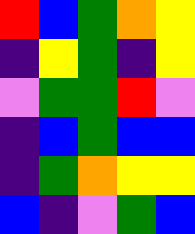[["red", "blue", "green", "orange", "yellow"], ["indigo", "yellow", "green", "indigo", "yellow"], ["violet", "green", "green", "red", "violet"], ["indigo", "blue", "green", "blue", "blue"], ["indigo", "green", "orange", "yellow", "yellow"], ["blue", "indigo", "violet", "green", "blue"]]